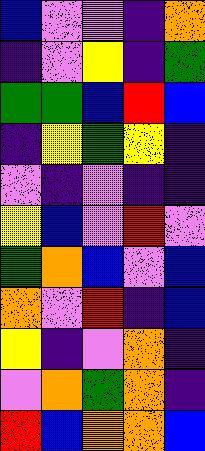[["blue", "violet", "violet", "indigo", "orange"], ["indigo", "violet", "yellow", "indigo", "green"], ["green", "green", "blue", "red", "blue"], ["indigo", "yellow", "green", "yellow", "indigo"], ["violet", "indigo", "violet", "indigo", "indigo"], ["yellow", "blue", "violet", "red", "violet"], ["green", "orange", "blue", "violet", "blue"], ["orange", "violet", "red", "indigo", "blue"], ["yellow", "indigo", "violet", "orange", "indigo"], ["violet", "orange", "green", "orange", "indigo"], ["red", "blue", "orange", "orange", "blue"]]